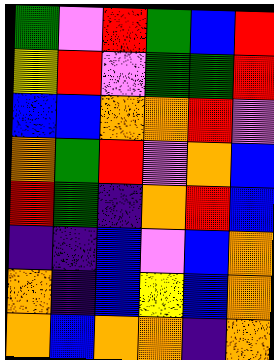[["green", "violet", "red", "green", "blue", "red"], ["yellow", "red", "violet", "green", "green", "red"], ["blue", "blue", "orange", "orange", "red", "violet"], ["orange", "green", "red", "violet", "orange", "blue"], ["red", "green", "indigo", "orange", "red", "blue"], ["indigo", "indigo", "blue", "violet", "blue", "orange"], ["orange", "indigo", "blue", "yellow", "blue", "orange"], ["orange", "blue", "orange", "orange", "indigo", "orange"]]